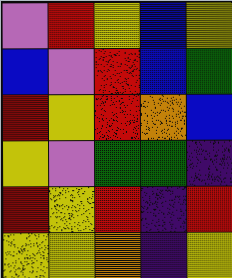[["violet", "red", "yellow", "blue", "yellow"], ["blue", "violet", "red", "blue", "green"], ["red", "yellow", "red", "orange", "blue"], ["yellow", "violet", "green", "green", "indigo"], ["red", "yellow", "red", "indigo", "red"], ["yellow", "yellow", "orange", "indigo", "yellow"]]